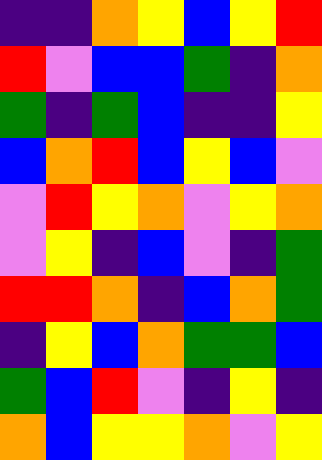[["indigo", "indigo", "orange", "yellow", "blue", "yellow", "red"], ["red", "violet", "blue", "blue", "green", "indigo", "orange"], ["green", "indigo", "green", "blue", "indigo", "indigo", "yellow"], ["blue", "orange", "red", "blue", "yellow", "blue", "violet"], ["violet", "red", "yellow", "orange", "violet", "yellow", "orange"], ["violet", "yellow", "indigo", "blue", "violet", "indigo", "green"], ["red", "red", "orange", "indigo", "blue", "orange", "green"], ["indigo", "yellow", "blue", "orange", "green", "green", "blue"], ["green", "blue", "red", "violet", "indigo", "yellow", "indigo"], ["orange", "blue", "yellow", "yellow", "orange", "violet", "yellow"]]